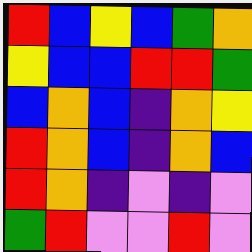[["red", "blue", "yellow", "blue", "green", "orange"], ["yellow", "blue", "blue", "red", "red", "green"], ["blue", "orange", "blue", "indigo", "orange", "yellow"], ["red", "orange", "blue", "indigo", "orange", "blue"], ["red", "orange", "indigo", "violet", "indigo", "violet"], ["green", "red", "violet", "violet", "red", "violet"]]